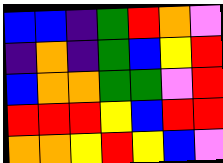[["blue", "blue", "indigo", "green", "red", "orange", "violet"], ["indigo", "orange", "indigo", "green", "blue", "yellow", "red"], ["blue", "orange", "orange", "green", "green", "violet", "red"], ["red", "red", "red", "yellow", "blue", "red", "red"], ["orange", "orange", "yellow", "red", "yellow", "blue", "violet"]]